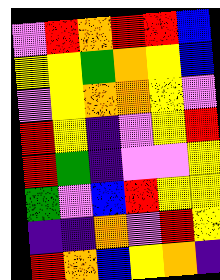[["violet", "red", "orange", "red", "red", "blue"], ["yellow", "yellow", "green", "orange", "yellow", "blue"], ["violet", "yellow", "orange", "orange", "yellow", "violet"], ["red", "yellow", "indigo", "violet", "yellow", "red"], ["red", "green", "indigo", "violet", "violet", "yellow"], ["green", "violet", "blue", "red", "yellow", "yellow"], ["indigo", "indigo", "orange", "violet", "red", "yellow"], ["red", "orange", "blue", "yellow", "orange", "indigo"]]